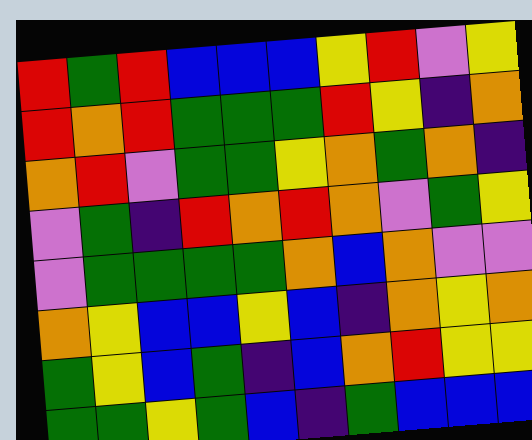[["red", "green", "red", "blue", "blue", "blue", "yellow", "red", "violet", "yellow"], ["red", "orange", "red", "green", "green", "green", "red", "yellow", "indigo", "orange"], ["orange", "red", "violet", "green", "green", "yellow", "orange", "green", "orange", "indigo"], ["violet", "green", "indigo", "red", "orange", "red", "orange", "violet", "green", "yellow"], ["violet", "green", "green", "green", "green", "orange", "blue", "orange", "violet", "violet"], ["orange", "yellow", "blue", "blue", "yellow", "blue", "indigo", "orange", "yellow", "orange"], ["green", "yellow", "blue", "green", "indigo", "blue", "orange", "red", "yellow", "yellow"], ["green", "green", "yellow", "green", "blue", "indigo", "green", "blue", "blue", "blue"]]